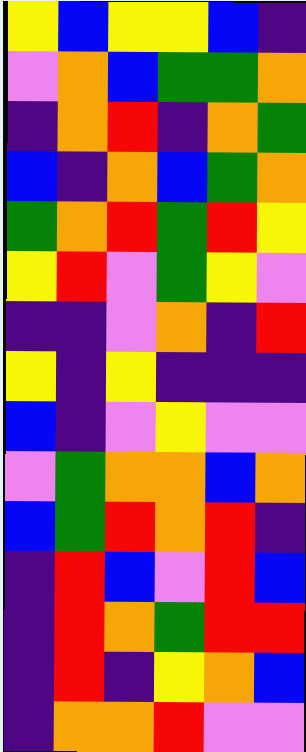[["yellow", "blue", "yellow", "yellow", "blue", "indigo"], ["violet", "orange", "blue", "green", "green", "orange"], ["indigo", "orange", "red", "indigo", "orange", "green"], ["blue", "indigo", "orange", "blue", "green", "orange"], ["green", "orange", "red", "green", "red", "yellow"], ["yellow", "red", "violet", "green", "yellow", "violet"], ["indigo", "indigo", "violet", "orange", "indigo", "red"], ["yellow", "indigo", "yellow", "indigo", "indigo", "indigo"], ["blue", "indigo", "violet", "yellow", "violet", "violet"], ["violet", "green", "orange", "orange", "blue", "orange"], ["blue", "green", "red", "orange", "red", "indigo"], ["indigo", "red", "blue", "violet", "red", "blue"], ["indigo", "red", "orange", "green", "red", "red"], ["indigo", "red", "indigo", "yellow", "orange", "blue"], ["indigo", "orange", "orange", "red", "violet", "violet"]]